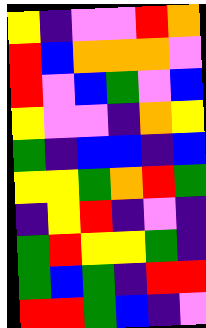[["yellow", "indigo", "violet", "violet", "red", "orange"], ["red", "blue", "orange", "orange", "orange", "violet"], ["red", "violet", "blue", "green", "violet", "blue"], ["yellow", "violet", "violet", "indigo", "orange", "yellow"], ["green", "indigo", "blue", "blue", "indigo", "blue"], ["yellow", "yellow", "green", "orange", "red", "green"], ["indigo", "yellow", "red", "indigo", "violet", "indigo"], ["green", "red", "yellow", "yellow", "green", "indigo"], ["green", "blue", "green", "indigo", "red", "red"], ["red", "red", "green", "blue", "indigo", "violet"]]